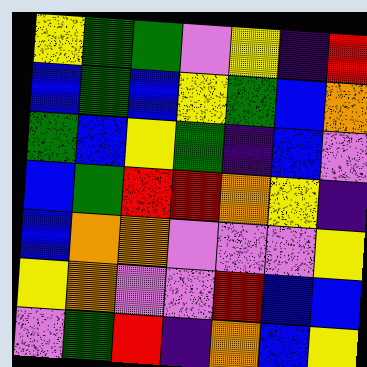[["yellow", "green", "green", "violet", "yellow", "indigo", "red"], ["blue", "green", "blue", "yellow", "green", "blue", "orange"], ["green", "blue", "yellow", "green", "indigo", "blue", "violet"], ["blue", "green", "red", "red", "orange", "yellow", "indigo"], ["blue", "orange", "orange", "violet", "violet", "violet", "yellow"], ["yellow", "orange", "violet", "violet", "red", "blue", "blue"], ["violet", "green", "red", "indigo", "orange", "blue", "yellow"]]